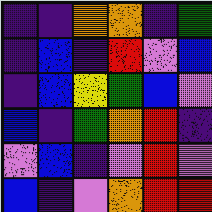[["indigo", "indigo", "orange", "orange", "indigo", "green"], ["indigo", "blue", "indigo", "red", "violet", "blue"], ["indigo", "blue", "yellow", "green", "blue", "violet"], ["blue", "indigo", "green", "orange", "red", "indigo"], ["violet", "blue", "indigo", "violet", "red", "violet"], ["blue", "indigo", "violet", "orange", "red", "red"]]